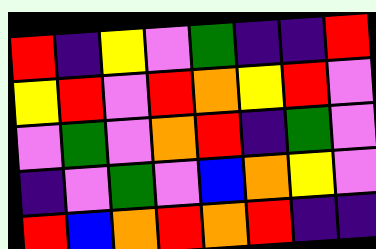[["red", "indigo", "yellow", "violet", "green", "indigo", "indigo", "red"], ["yellow", "red", "violet", "red", "orange", "yellow", "red", "violet"], ["violet", "green", "violet", "orange", "red", "indigo", "green", "violet"], ["indigo", "violet", "green", "violet", "blue", "orange", "yellow", "violet"], ["red", "blue", "orange", "red", "orange", "red", "indigo", "indigo"]]